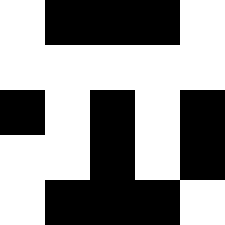[["white", "black", "black", "black", "white"], ["white", "white", "white", "white", "white"], ["black", "white", "black", "white", "black"], ["white", "white", "black", "white", "black"], ["white", "black", "black", "black", "white"]]